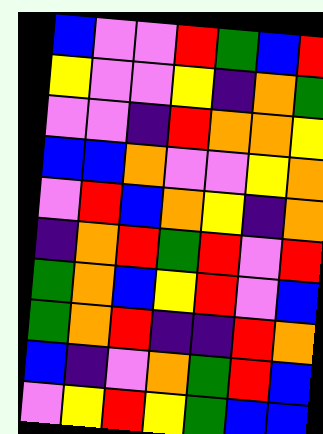[["blue", "violet", "violet", "red", "green", "blue", "red"], ["yellow", "violet", "violet", "yellow", "indigo", "orange", "green"], ["violet", "violet", "indigo", "red", "orange", "orange", "yellow"], ["blue", "blue", "orange", "violet", "violet", "yellow", "orange"], ["violet", "red", "blue", "orange", "yellow", "indigo", "orange"], ["indigo", "orange", "red", "green", "red", "violet", "red"], ["green", "orange", "blue", "yellow", "red", "violet", "blue"], ["green", "orange", "red", "indigo", "indigo", "red", "orange"], ["blue", "indigo", "violet", "orange", "green", "red", "blue"], ["violet", "yellow", "red", "yellow", "green", "blue", "blue"]]